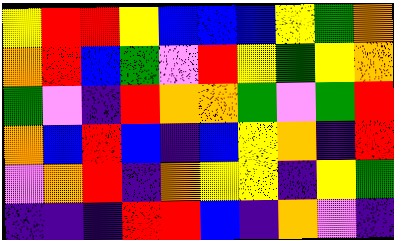[["yellow", "red", "red", "yellow", "blue", "blue", "blue", "yellow", "green", "orange"], ["orange", "red", "blue", "green", "violet", "red", "yellow", "green", "yellow", "orange"], ["green", "violet", "indigo", "red", "orange", "orange", "green", "violet", "green", "red"], ["orange", "blue", "red", "blue", "indigo", "blue", "yellow", "orange", "indigo", "red"], ["violet", "orange", "red", "indigo", "orange", "yellow", "yellow", "indigo", "yellow", "green"], ["indigo", "indigo", "indigo", "red", "red", "blue", "indigo", "orange", "violet", "indigo"]]